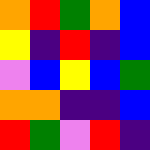[["orange", "red", "green", "orange", "blue"], ["yellow", "indigo", "red", "indigo", "blue"], ["violet", "blue", "yellow", "blue", "green"], ["orange", "orange", "indigo", "indigo", "blue"], ["red", "green", "violet", "red", "indigo"]]